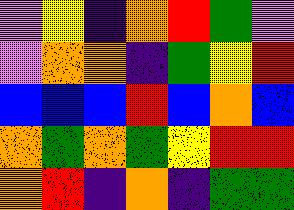[["violet", "yellow", "indigo", "orange", "red", "green", "violet"], ["violet", "orange", "orange", "indigo", "green", "yellow", "red"], ["blue", "blue", "blue", "red", "blue", "orange", "blue"], ["orange", "green", "orange", "green", "yellow", "red", "red"], ["orange", "red", "indigo", "orange", "indigo", "green", "green"]]